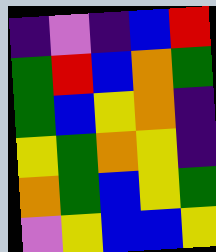[["indigo", "violet", "indigo", "blue", "red"], ["green", "red", "blue", "orange", "green"], ["green", "blue", "yellow", "orange", "indigo"], ["yellow", "green", "orange", "yellow", "indigo"], ["orange", "green", "blue", "yellow", "green"], ["violet", "yellow", "blue", "blue", "yellow"]]